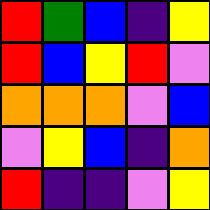[["red", "green", "blue", "indigo", "yellow"], ["red", "blue", "yellow", "red", "violet"], ["orange", "orange", "orange", "violet", "blue"], ["violet", "yellow", "blue", "indigo", "orange"], ["red", "indigo", "indigo", "violet", "yellow"]]